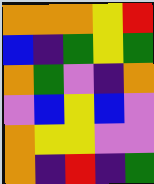[["orange", "orange", "orange", "yellow", "red"], ["blue", "indigo", "green", "yellow", "green"], ["orange", "green", "violet", "indigo", "orange"], ["violet", "blue", "yellow", "blue", "violet"], ["orange", "yellow", "yellow", "violet", "violet"], ["orange", "indigo", "red", "indigo", "green"]]